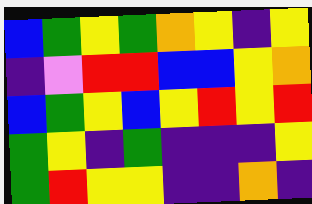[["blue", "green", "yellow", "green", "orange", "yellow", "indigo", "yellow"], ["indigo", "violet", "red", "red", "blue", "blue", "yellow", "orange"], ["blue", "green", "yellow", "blue", "yellow", "red", "yellow", "red"], ["green", "yellow", "indigo", "green", "indigo", "indigo", "indigo", "yellow"], ["green", "red", "yellow", "yellow", "indigo", "indigo", "orange", "indigo"]]